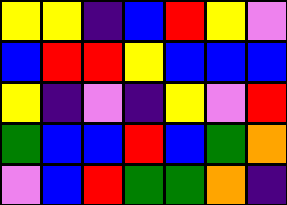[["yellow", "yellow", "indigo", "blue", "red", "yellow", "violet"], ["blue", "red", "red", "yellow", "blue", "blue", "blue"], ["yellow", "indigo", "violet", "indigo", "yellow", "violet", "red"], ["green", "blue", "blue", "red", "blue", "green", "orange"], ["violet", "blue", "red", "green", "green", "orange", "indigo"]]